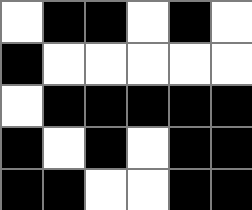[["white", "black", "black", "white", "black", "white"], ["black", "white", "white", "white", "white", "white"], ["white", "black", "black", "black", "black", "black"], ["black", "white", "black", "white", "black", "black"], ["black", "black", "white", "white", "black", "black"]]